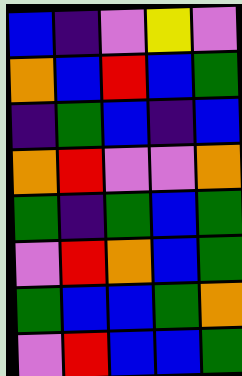[["blue", "indigo", "violet", "yellow", "violet"], ["orange", "blue", "red", "blue", "green"], ["indigo", "green", "blue", "indigo", "blue"], ["orange", "red", "violet", "violet", "orange"], ["green", "indigo", "green", "blue", "green"], ["violet", "red", "orange", "blue", "green"], ["green", "blue", "blue", "green", "orange"], ["violet", "red", "blue", "blue", "green"]]